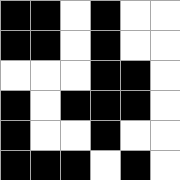[["black", "black", "white", "black", "white", "white"], ["black", "black", "white", "black", "white", "white"], ["white", "white", "white", "black", "black", "white"], ["black", "white", "black", "black", "black", "white"], ["black", "white", "white", "black", "white", "white"], ["black", "black", "black", "white", "black", "white"]]